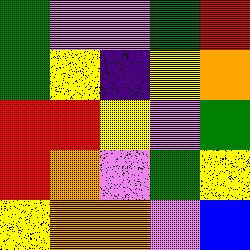[["green", "violet", "violet", "green", "red"], ["green", "yellow", "indigo", "yellow", "orange"], ["red", "red", "yellow", "violet", "green"], ["red", "orange", "violet", "green", "yellow"], ["yellow", "orange", "orange", "violet", "blue"]]